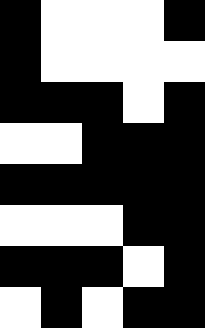[["black", "white", "white", "white", "black"], ["black", "white", "white", "white", "white"], ["black", "black", "black", "white", "black"], ["white", "white", "black", "black", "black"], ["black", "black", "black", "black", "black"], ["white", "white", "white", "black", "black"], ["black", "black", "black", "white", "black"], ["white", "black", "white", "black", "black"]]